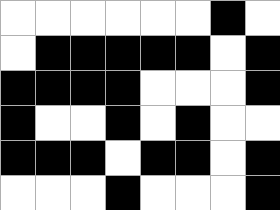[["white", "white", "white", "white", "white", "white", "black", "white"], ["white", "black", "black", "black", "black", "black", "white", "black"], ["black", "black", "black", "black", "white", "white", "white", "black"], ["black", "white", "white", "black", "white", "black", "white", "white"], ["black", "black", "black", "white", "black", "black", "white", "black"], ["white", "white", "white", "black", "white", "white", "white", "black"]]